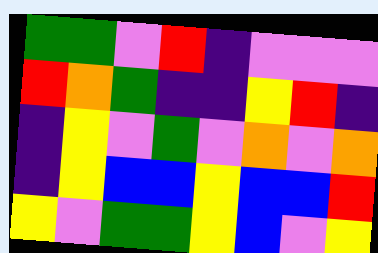[["green", "green", "violet", "red", "indigo", "violet", "violet", "violet"], ["red", "orange", "green", "indigo", "indigo", "yellow", "red", "indigo"], ["indigo", "yellow", "violet", "green", "violet", "orange", "violet", "orange"], ["indigo", "yellow", "blue", "blue", "yellow", "blue", "blue", "red"], ["yellow", "violet", "green", "green", "yellow", "blue", "violet", "yellow"]]